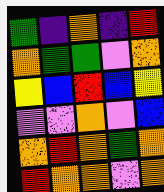[["green", "indigo", "orange", "indigo", "red"], ["orange", "green", "green", "violet", "orange"], ["yellow", "blue", "red", "blue", "yellow"], ["violet", "violet", "orange", "violet", "blue"], ["orange", "red", "orange", "green", "orange"], ["red", "orange", "orange", "violet", "orange"]]